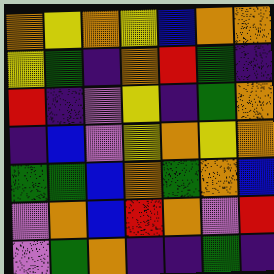[["orange", "yellow", "orange", "yellow", "blue", "orange", "orange"], ["yellow", "green", "indigo", "orange", "red", "green", "indigo"], ["red", "indigo", "violet", "yellow", "indigo", "green", "orange"], ["indigo", "blue", "violet", "yellow", "orange", "yellow", "orange"], ["green", "green", "blue", "orange", "green", "orange", "blue"], ["violet", "orange", "blue", "red", "orange", "violet", "red"], ["violet", "green", "orange", "indigo", "indigo", "green", "indigo"]]